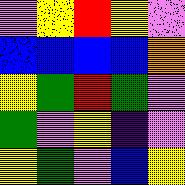[["violet", "yellow", "red", "yellow", "violet"], ["blue", "blue", "blue", "blue", "orange"], ["yellow", "green", "red", "green", "violet"], ["green", "violet", "yellow", "indigo", "violet"], ["yellow", "green", "violet", "blue", "yellow"]]